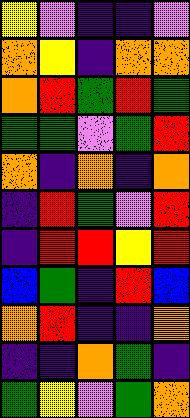[["yellow", "violet", "indigo", "indigo", "violet"], ["orange", "yellow", "indigo", "orange", "orange"], ["orange", "red", "green", "red", "green"], ["green", "green", "violet", "green", "red"], ["orange", "indigo", "orange", "indigo", "orange"], ["indigo", "red", "green", "violet", "red"], ["indigo", "red", "red", "yellow", "red"], ["blue", "green", "indigo", "red", "blue"], ["orange", "red", "indigo", "indigo", "orange"], ["indigo", "indigo", "orange", "green", "indigo"], ["green", "yellow", "violet", "green", "orange"]]